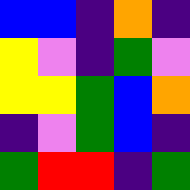[["blue", "blue", "indigo", "orange", "indigo"], ["yellow", "violet", "indigo", "green", "violet"], ["yellow", "yellow", "green", "blue", "orange"], ["indigo", "violet", "green", "blue", "indigo"], ["green", "red", "red", "indigo", "green"]]